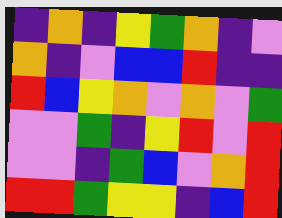[["indigo", "orange", "indigo", "yellow", "green", "orange", "indigo", "violet"], ["orange", "indigo", "violet", "blue", "blue", "red", "indigo", "indigo"], ["red", "blue", "yellow", "orange", "violet", "orange", "violet", "green"], ["violet", "violet", "green", "indigo", "yellow", "red", "violet", "red"], ["violet", "violet", "indigo", "green", "blue", "violet", "orange", "red"], ["red", "red", "green", "yellow", "yellow", "indigo", "blue", "red"]]